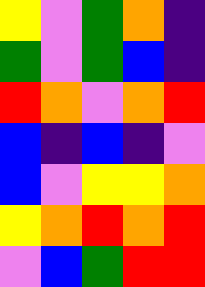[["yellow", "violet", "green", "orange", "indigo"], ["green", "violet", "green", "blue", "indigo"], ["red", "orange", "violet", "orange", "red"], ["blue", "indigo", "blue", "indigo", "violet"], ["blue", "violet", "yellow", "yellow", "orange"], ["yellow", "orange", "red", "orange", "red"], ["violet", "blue", "green", "red", "red"]]